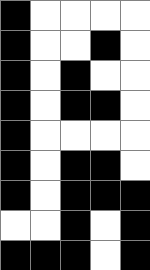[["black", "white", "white", "white", "white"], ["black", "white", "white", "black", "white"], ["black", "white", "black", "white", "white"], ["black", "white", "black", "black", "white"], ["black", "white", "white", "white", "white"], ["black", "white", "black", "black", "white"], ["black", "white", "black", "black", "black"], ["white", "white", "black", "white", "black"], ["black", "black", "black", "white", "black"]]